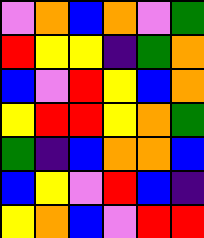[["violet", "orange", "blue", "orange", "violet", "green"], ["red", "yellow", "yellow", "indigo", "green", "orange"], ["blue", "violet", "red", "yellow", "blue", "orange"], ["yellow", "red", "red", "yellow", "orange", "green"], ["green", "indigo", "blue", "orange", "orange", "blue"], ["blue", "yellow", "violet", "red", "blue", "indigo"], ["yellow", "orange", "blue", "violet", "red", "red"]]